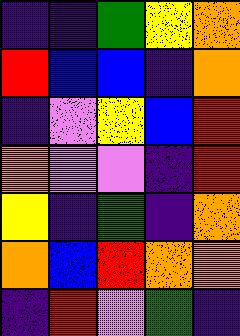[["indigo", "indigo", "green", "yellow", "orange"], ["red", "blue", "blue", "indigo", "orange"], ["indigo", "violet", "yellow", "blue", "red"], ["orange", "violet", "violet", "indigo", "red"], ["yellow", "indigo", "green", "indigo", "orange"], ["orange", "blue", "red", "orange", "orange"], ["indigo", "red", "violet", "green", "indigo"]]